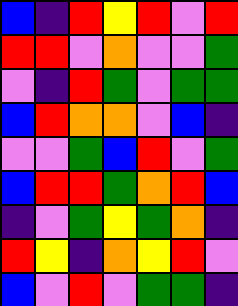[["blue", "indigo", "red", "yellow", "red", "violet", "red"], ["red", "red", "violet", "orange", "violet", "violet", "green"], ["violet", "indigo", "red", "green", "violet", "green", "green"], ["blue", "red", "orange", "orange", "violet", "blue", "indigo"], ["violet", "violet", "green", "blue", "red", "violet", "green"], ["blue", "red", "red", "green", "orange", "red", "blue"], ["indigo", "violet", "green", "yellow", "green", "orange", "indigo"], ["red", "yellow", "indigo", "orange", "yellow", "red", "violet"], ["blue", "violet", "red", "violet", "green", "green", "indigo"]]